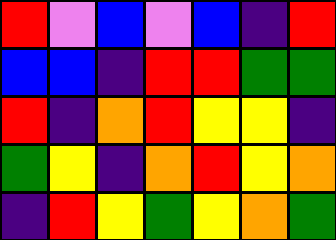[["red", "violet", "blue", "violet", "blue", "indigo", "red"], ["blue", "blue", "indigo", "red", "red", "green", "green"], ["red", "indigo", "orange", "red", "yellow", "yellow", "indigo"], ["green", "yellow", "indigo", "orange", "red", "yellow", "orange"], ["indigo", "red", "yellow", "green", "yellow", "orange", "green"]]